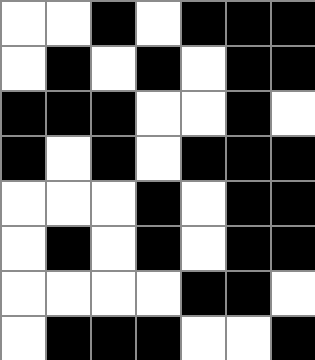[["white", "white", "black", "white", "black", "black", "black"], ["white", "black", "white", "black", "white", "black", "black"], ["black", "black", "black", "white", "white", "black", "white"], ["black", "white", "black", "white", "black", "black", "black"], ["white", "white", "white", "black", "white", "black", "black"], ["white", "black", "white", "black", "white", "black", "black"], ["white", "white", "white", "white", "black", "black", "white"], ["white", "black", "black", "black", "white", "white", "black"]]